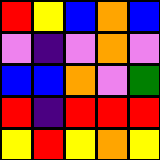[["red", "yellow", "blue", "orange", "blue"], ["violet", "indigo", "violet", "orange", "violet"], ["blue", "blue", "orange", "violet", "green"], ["red", "indigo", "red", "red", "red"], ["yellow", "red", "yellow", "orange", "yellow"]]